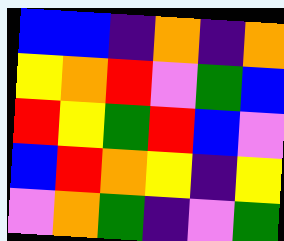[["blue", "blue", "indigo", "orange", "indigo", "orange"], ["yellow", "orange", "red", "violet", "green", "blue"], ["red", "yellow", "green", "red", "blue", "violet"], ["blue", "red", "orange", "yellow", "indigo", "yellow"], ["violet", "orange", "green", "indigo", "violet", "green"]]